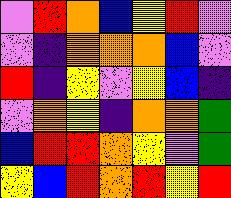[["violet", "red", "orange", "blue", "yellow", "red", "violet"], ["violet", "indigo", "orange", "orange", "orange", "blue", "violet"], ["red", "indigo", "yellow", "violet", "yellow", "blue", "indigo"], ["violet", "orange", "yellow", "indigo", "orange", "orange", "green"], ["blue", "red", "red", "orange", "yellow", "violet", "green"], ["yellow", "blue", "red", "orange", "red", "yellow", "red"]]